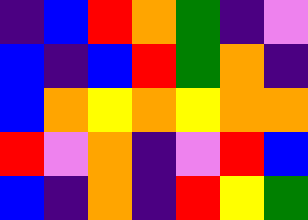[["indigo", "blue", "red", "orange", "green", "indigo", "violet"], ["blue", "indigo", "blue", "red", "green", "orange", "indigo"], ["blue", "orange", "yellow", "orange", "yellow", "orange", "orange"], ["red", "violet", "orange", "indigo", "violet", "red", "blue"], ["blue", "indigo", "orange", "indigo", "red", "yellow", "green"]]